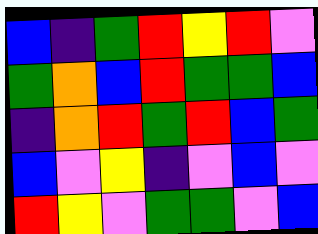[["blue", "indigo", "green", "red", "yellow", "red", "violet"], ["green", "orange", "blue", "red", "green", "green", "blue"], ["indigo", "orange", "red", "green", "red", "blue", "green"], ["blue", "violet", "yellow", "indigo", "violet", "blue", "violet"], ["red", "yellow", "violet", "green", "green", "violet", "blue"]]